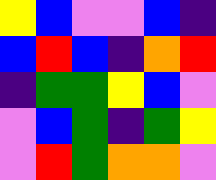[["yellow", "blue", "violet", "violet", "blue", "indigo"], ["blue", "red", "blue", "indigo", "orange", "red"], ["indigo", "green", "green", "yellow", "blue", "violet"], ["violet", "blue", "green", "indigo", "green", "yellow"], ["violet", "red", "green", "orange", "orange", "violet"]]